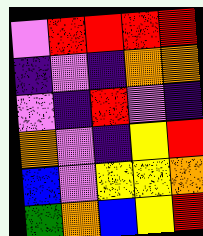[["violet", "red", "red", "red", "red"], ["indigo", "violet", "indigo", "orange", "orange"], ["violet", "indigo", "red", "violet", "indigo"], ["orange", "violet", "indigo", "yellow", "red"], ["blue", "violet", "yellow", "yellow", "orange"], ["green", "orange", "blue", "yellow", "red"]]